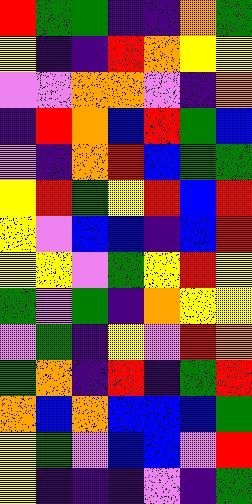[["red", "green", "green", "indigo", "indigo", "orange", "green"], ["yellow", "indigo", "indigo", "red", "orange", "yellow", "yellow"], ["violet", "violet", "orange", "orange", "violet", "indigo", "orange"], ["indigo", "red", "orange", "blue", "red", "green", "blue"], ["violet", "indigo", "orange", "red", "blue", "green", "green"], ["yellow", "red", "green", "yellow", "red", "blue", "red"], ["yellow", "violet", "blue", "blue", "indigo", "blue", "red"], ["yellow", "yellow", "violet", "green", "yellow", "red", "yellow"], ["green", "violet", "green", "indigo", "orange", "yellow", "yellow"], ["violet", "green", "indigo", "yellow", "violet", "red", "orange"], ["green", "orange", "indigo", "red", "indigo", "green", "red"], ["orange", "blue", "orange", "blue", "blue", "blue", "green"], ["yellow", "green", "violet", "blue", "blue", "violet", "red"], ["yellow", "indigo", "indigo", "indigo", "violet", "indigo", "green"]]